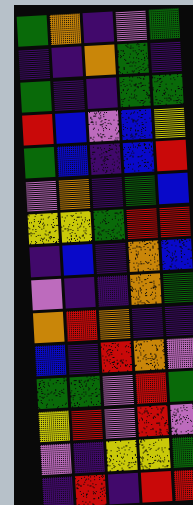[["green", "orange", "indigo", "violet", "green"], ["indigo", "indigo", "orange", "green", "indigo"], ["green", "indigo", "indigo", "green", "green"], ["red", "blue", "violet", "blue", "yellow"], ["green", "blue", "indigo", "blue", "red"], ["violet", "orange", "indigo", "green", "blue"], ["yellow", "yellow", "green", "red", "red"], ["indigo", "blue", "indigo", "orange", "blue"], ["violet", "indigo", "indigo", "orange", "green"], ["orange", "red", "orange", "indigo", "indigo"], ["blue", "indigo", "red", "orange", "violet"], ["green", "green", "violet", "red", "green"], ["yellow", "red", "violet", "red", "violet"], ["violet", "indigo", "yellow", "yellow", "green"], ["indigo", "red", "indigo", "red", "red"]]